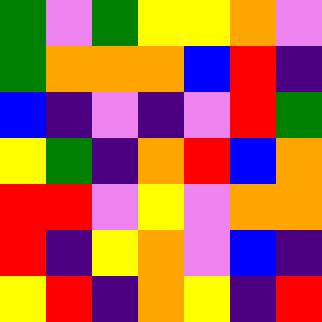[["green", "violet", "green", "yellow", "yellow", "orange", "violet"], ["green", "orange", "orange", "orange", "blue", "red", "indigo"], ["blue", "indigo", "violet", "indigo", "violet", "red", "green"], ["yellow", "green", "indigo", "orange", "red", "blue", "orange"], ["red", "red", "violet", "yellow", "violet", "orange", "orange"], ["red", "indigo", "yellow", "orange", "violet", "blue", "indigo"], ["yellow", "red", "indigo", "orange", "yellow", "indigo", "red"]]